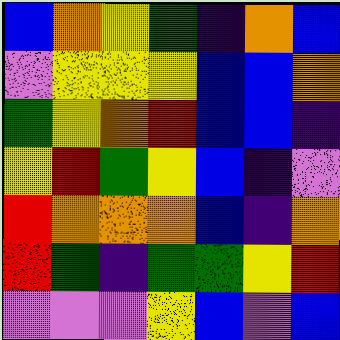[["blue", "orange", "yellow", "green", "indigo", "orange", "blue"], ["violet", "yellow", "yellow", "yellow", "blue", "blue", "orange"], ["green", "yellow", "orange", "red", "blue", "blue", "indigo"], ["yellow", "red", "green", "yellow", "blue", "indigo", "violet"], ["red", "orange", "orange", "orange", "blue", "indigo", "orange"], ["red", "green", "indigo", "green", "green", "yellow", "red"], ["violet", "violet", "violet", "yellow", "blue", "violet", "blue"]]